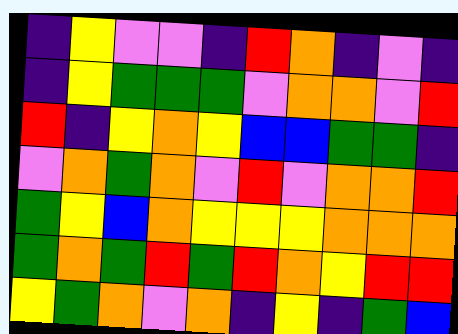[["indigo", "yellow", "violet", "violet", "indigo", "red", "orange", "indigo", "violet", "indigo"], ["indigo", "yellow", "green", "green", "green", "violet", "orange", "orange", "violet", "red"], ["red", "indigo", "yellow", "orange", "yellow", "blue", "blue", "green", "green", "indigo"], ["violet", "orange", "green", "orange", "violet", "red", "violet", "orange", "orange", "red"], ["green", "yellow", "blue", "orange", "yellow", "yellow", "yellow", "orange", "orange", "orange"], ["green", "orange", "green", "red", "green", "red", "orange", "yellow", "red", "red"], ["yellow", "green", "orange", "violet", "orange", "indigo", "yellow", "indigo", "green", "blue"]]